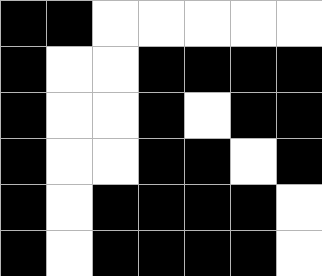[["black", "black", "white", "white", "white", "white", "white"], ["black", "white", "white", "black", "black", "black", "black"], ["black", "white", "white", "black", "white", "black", "black"], ["black", "white", "white", "black", "black", "white", "black"], ["black", "white", "black", "black", "black", "black", "white"], ["black", "white", "black", "black", "black", "black", "white"]]